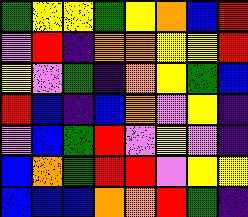[["green", "yellow", "yellow", "green", "yellow", "orange", "blue", "red"], ["violet", "red", "indigo", "orange", "orange", "yellow", "yellow", "red"], ["yellow", "violet", "green", "indigo", "orange", "yellow", "green", "blue"], ["red", "blue", "indigo", "blue", "orange", "violet", "yellow", "indigo"], ["violet", "blue", "green", "red", "violet", "yellow", "violet", "indigo"], ["blue", "orange", "green", "red", "red", "violet", "yellow", "yellow"], ["blue", "blue", "blue", "orange", "orange", "red", "green", "indigo"]]